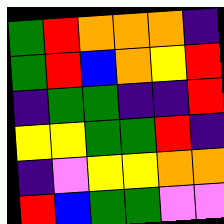[["green", "red", "orange", "orange", "orange", "indigo"], ["green", "red", "blue", "orange", "yellow", "red"], ["indigo", "green", "green", "indigo", "indigo", "red"], ["yellow", "yellow", "green", "green", "red", "indigo"], ["indigo", "violet", "yellow", "yellow", "orange", "orange"], ["red", "blue", "green", "green", "violet", "violet"]]